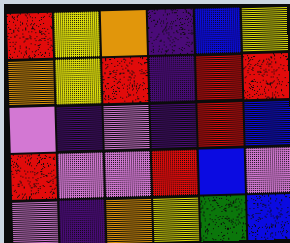[["red", "yellow", "orange", "indigo", "blue", "yellow"], ["orange", "yellow", "red", "indigo", "red", "red"], ["violet", "indigo", "violet", "indigo", "red", "blue"], ["red", "violet", "violet", "red", "blue", "violet"], ["violet", "indigo", "orange", "yellow", "green", "blue"]]